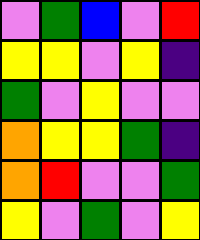[["violet", "green", "blue", "violet", "red"], ["yellow", "yellow", "violet", "yellow", "indigo"], ["green", "violet", "yellow", "violet", "violet"], ["orange", "yellow", "yellow", "green", "indigo"], ["orange", "red", "violet", "violet", "green"], ["yellow", "violet", "green", "violet", "yellow"]]